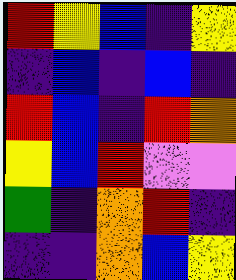[["red", "yellow", "blue", "indigo", "yellow"], ["indigo", "blue", "indigo", "blue", "indigo"], ["red", "blue", "indigo", "red", "orange"], ["yellow", "blue", "red", "violet", "violet"], ["green", "indigo", "orange", "red", "indigo"], ["indigo", "indigo", "orange", "blue", "yellow"]]